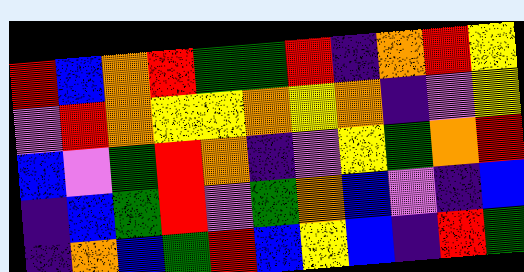[["red", "blue", "orange", "red", "green", "green", "red", "indigo", "orange", "red", "yellow"], ["violet", "red", "orange", "yellow", "yellow", "orange", "yellow", "orange", "indigo", "violet", "yellow"], ["blue", "violet", "green", "red", "orange", "indigo", "violet", "yellow", "green", "orange", "red"], ["indigo", "blue", "green", "red", "violet", "green", "orange", "blue", "violet", "indigo", "blue"], ["indigo", "orange", "blue", "green", "red", "blue", "yellow", "blue", "indigo", "red", "green"]]